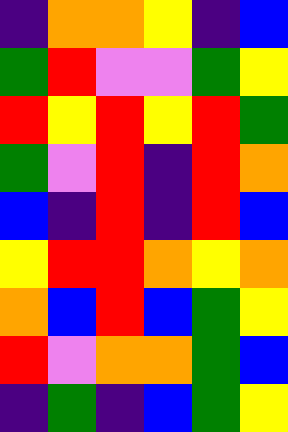[["indigo", "orange", "orange", "yellow", "indigo", "blue"], ["green", "red", "violet", "violet", "green", "yellow"], ["red", "yellow", "red", "yellow", "red", "green"], ["green", "violet", "red", "indigo", "red", "orange"], ["blue", "indigo", "red", "indigo", "red", "blue"], ["yellow", "red", "red", "orange", "yellow", "orange"], ["orange", "blue", "red", "blue", "green", "yellow"], ["red", "violet", "orange", "orange", "green", "blue"], ["indigo", "green", "indigo", "blue", "green", "yellow"]]